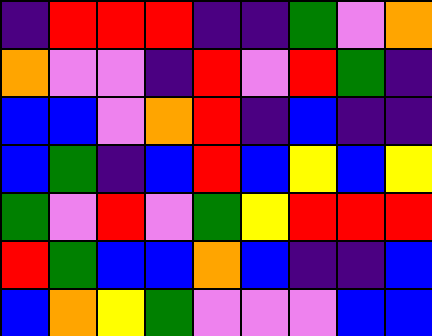[["indigo", "red", "red", "red", "indigo", "indigo", "green", "violet", "orange"], ["orange", "violet", "violet", "indigo", "red", "violet", "red", "green", "indigo"], ["blue", "blue", "violet", "orange", "red", "indigo", "blue", "indigo", "indigo"], ["blue", "green", "indigo", "blue", "red", "blue", "yellow", "blue", "yellow"], ["green", "violet", "red", "violet", "green", "yellow", "red", "red", "red"], ["red", "green", "blue", "blue", "orange", "blue", "indigo", "indigo", "blue"], ["blue", "orange", "yellow", "green", "violet", "violet", "violet", "blue", "blue"]]